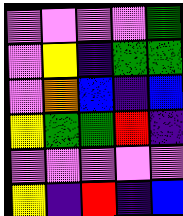[["violet", "violet", "violet", "violet", "green"], ["violet", "yellow", "indigo", "green", "green"], ["violet", "orange", "blue", "indigo", "blue"], ["yellow", "green", "green", "red", "indigo"], ["violet", "violet", "violet", "violet", "violet"], ["yellow", "indigo", "red", "indigo", "blue"]]